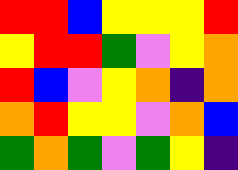[["red", "red", "blue", "yellow", "yellow", "yellow", "red"], ["yellow", "red", "red", "green", "violet", "yellow", "orange"], ["red", "blue", "violet", "yellow", "orange", "indigo", "orange"], ["orange", "red", "yellow", "yellow", "violet", "orange", "blue"], ["green", "orange", "green", "violet", "green", "yellow", "indigo"]]